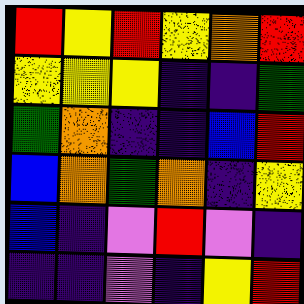[["red", "yellow", "red", "yellow", "orange", "red"], ["yellow", "yellow", "yellow", "indigo", "indigo", "green"], ["green", "orange", "indigo", "indigo", "blue", "red"], ["blue", "orange", "green", "orange", "indigo", "yellow"], ["blue", "indigo", "violet", "red", "violet", "indigo"], ["indigo", "indigo", "violet", "indigo", "yellow", "red"]]